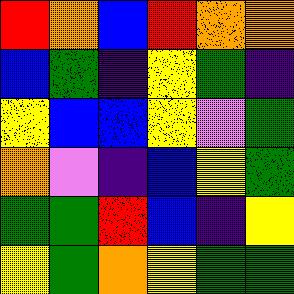[["red", "orange", "blue", "red", "orange", "orange"], ["blue", "green", "indigo", "yellow", "green", "indigo"], ["yellow", "blue", "blue", "yellow", "violet", "green"], ["orange", "violet", "indigo", "blue", "yellow", "green"], ["green", "green", "red", "blue", "indigo", "yellow"], ["yellow", "green", "orange", "yellow", "green", "green"]]